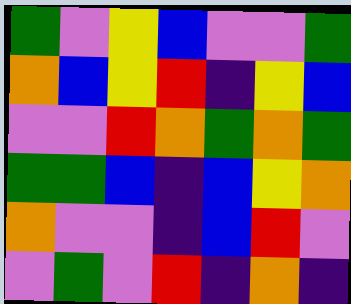[["green", "violet", "yellow", "blue", "violet", "violet", "green"], ["orange", "blue", "yellow", "red", "indigo", "yellow", "blue"], ["violet", "violet", "red", "orange", "green", "orange", "green"], ["green", "green", "blue", "indigo", "blue", "yellow", "orange"], ["orange", "violet", "violet", "indigo", "blue", "red", "violet"], ["violet", "green", "violet", "red", "indigo", "orange", "indigo"]]